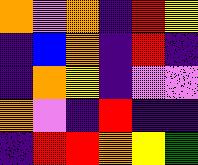[["orange", "violet", "orange", "indigo", "red", "yellow"], ["indigo", "blue", "orange", "indigo", "red", "indigo"], ["indigo", "orange", "yellow", "indigo", "violet", "violet"], ["orange", "violet", "indigo", "red", "indigo", "indigo"], ["indigo", "red", "red", "orange", "yellow", "green"]]